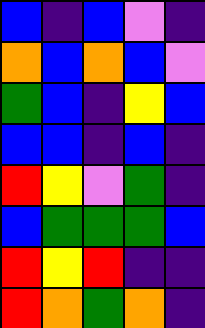[["blue", "indigo", "blue", "violet", "indigo"], ["orange", "blue", "orange", "blue", "violet"], ["green", "blue", "indigo", "yellow", "blue"], ["blue", "blue", "indigo", "blue", "indigo"], ["red", "yellow", "violet", "green", "indigo"], ["blue", "green", "green", "green", "blue"], ["red", "yellow", "red", "indigo", "indigo"], ["red", "orange", "green", "orange", "indigo"]]